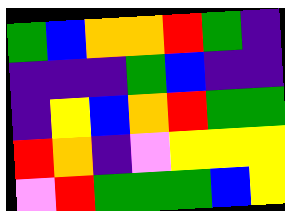[["green", "blue", "orange", "orange", "red", "green", "indigo"], ["indigo", "indigo", "indigo", "green", "blue", "indigo", "indigo"], ["indigo", "yellow", "blue", "orange", "red", "green", "green"], ["red", "orange", "indigo", "violet", "yellow", "yellow", "yellow"], ["violet", "red", "green", "green", "green", "blue", "yellow"]]